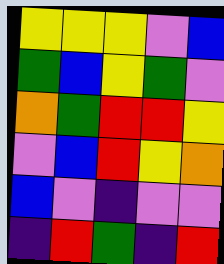[["yellow", "yellow", "yellow", "violet", "blue"], ["green", "blue", "yellow", "green", "violet"], ["orange", "green", "red", "red", "yellow"], ["violet", "blue", "red", "yellow", "orange"], ["blue", "violet", "indigo", "violet", "violet"], ["indigo", "red", "green", "indigo", "red"]]